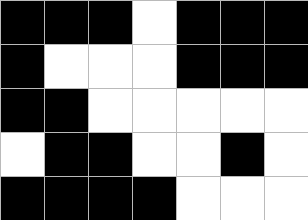[["black", "black", "black", "white", "black", "black", "black"], ["black", "white", "white", "white", "black", "black", "black"], ["black", "black", "white", "white", "white", "white", "white"], ["white", "black", "black", "white", "white", "black", "white"], ["black", "black", "black", "black", "white", "white", "white"]]